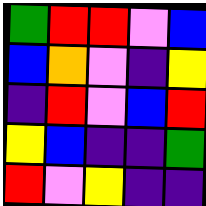[["green", "red", "red", "violet", "blue"], ["blue", "orange", "violet", "indigo", "yellow"], ["indigo", "red", "violet", "blue", "red"], ["yellow", "blue", "indigo", "indigo", "green"], ["red", "violet", "yellow", "indigo", "indigo"]]